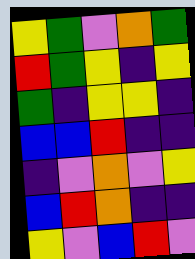[["yellow", "green", "violet", "orange", "green"], ["red", "green", "yellow", "indigo", "yellow"], ["green", "indigo", "yellow", "yellow", "indigo"], ["blue", "blue", "red", "indigo", "indigo"], ["indigo", "violet", "orange", "violet", "yellow"], ["blue", "red", "orange", "indigo", "indigo"], ["yellow", "violet", "blue", "red", "violet"]]